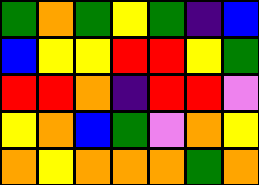[["green", "orange", "green", "yellow", "green", "indigo", "blue"], ["blue", "yellow", "yellow", "red", "red", "yellow", "green"], ["red", "red", "orange", "indigo", "red", "red", "violet"], ["yellow", "orange", "blue", "green", "violet", "orange", "yellow"], ["orange", "yellow", "orange", "orange", "orange", "green", "orange"]]